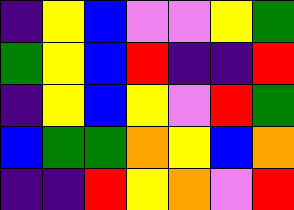[["indigo", "yellow", "blue", "violet", "violet", "yellow", "green"], ["green", "yellow", "blue", "red", "indigo", "indigo", "red"], ["indigo", "yellow", "blue", "yellow", "violet", "red", "green"], ["blue", "green", "green", "orange", "yellow", "blue", "orange"], ["indigo", "indigo", "red", "yellow", "orange", "violet", "red"]]